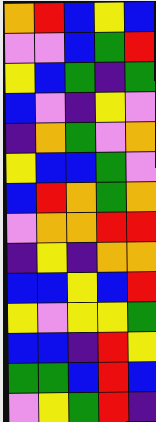[["orange", "red", "blue", "yellow", "blue"], ["violet", "violet", "blue", "green", "red"], ["yellow", "blue", "green", "indigo", "green"], ["blue", "violet", "indigo", "yellow", "violet"], ["indigo", "orange", "green", "violet", "orange"], ["yellow", "blue", "blue", "green", "violet"], ["blue", "red", "orange", "green", "orange"], ["violet", "orange", "orange", "red", "red"], ["indigo", "yellow", "indigo", "orange", "orange"], ["blue", "blue", "yellow", "blue", "red"], ["yellow", "violet", "yellow", "yellow", "green"], ["blue", "blue", "indigo", "red", "yellow"], ["green", "green", "blue", "red", "blue"], ["violet", "yellow", "green", "red", "indigo"]]